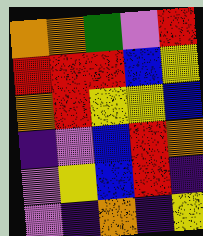[["orange", "orange", "green", "violet", "red"], ["red", "red", "red", "blue", "yellow"], ["orange", "red", "yellow", "yellow", "blue"], ["indigo", "violet", "blue", "red", "orange"], ["violet", "yellow", "blue", "red", "indigo"], ["violet", "indigo", "orange", "indigo", "yellow"]]